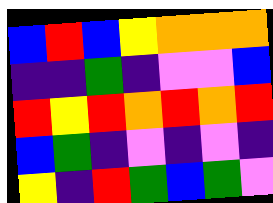[["blue", "red", "blue", "yellow", "orange", "orange", "orange"], ["indigo", "indigo", "green", "indigo", "violet", "violet", "blue"], ["red", "yellow", "red", "orange", "red", "orange", "red"], ["blue", "green", "indigo", "violet", "indigo", "violet", "indigo"], ["yellow", "indigo", "red", "green", "blue", "green", "violet"]]